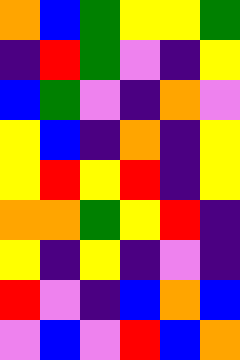[["orange", "blue", "green", "yellow", "yellow", "green"], ["indigo", "red", "green", "violet", "indigo", "yellow"], ["blue", "green", "violet", "indigo", "orange", "violet"], ["yellow", "blue", "indigo", "orange", "indigo", "yellow"], ["yellow", "red", "yellow", "red", "indigo", "yellow"], ["orange", "orange", "green", "yellow", "red", "indigo"], ["yellow", "indigo", "yellow", "indigo", "violet", "indigo"], ["red", "violet", "indigo", "blue", "orange", "blue"], ["violet", "blue", "violet", "red", "blue", "orange"]]